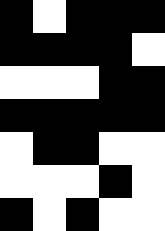[["black", "white", "black", "black", "black"], ["black", "black", "black", "black", "white"], ["white", "white", "white", "black", "black"], ["black", "black", "black", "black", "black"], ["white", "black", "black", "white", "white"], ["white", "white", "white", "black", "white"], ["black", "white", "black", "white", "white"]]